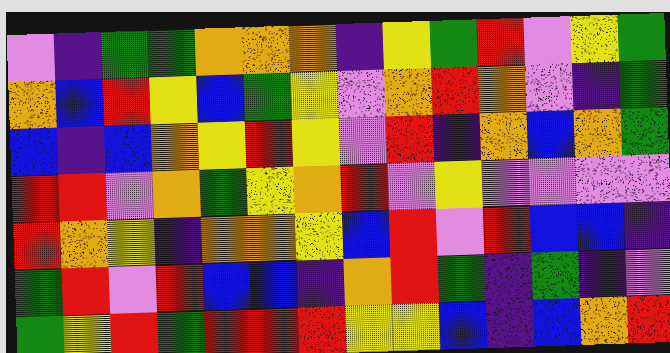[["violet", "indigo", "green", "green", "orange", "orange", "orange", "indigo", "yellow", "green", "red", "violet", "yellow", "green"], ["orange", "blue", "red", "yellow", "blue", "green", "yellow", "violet", "orange", "red", "orange", "violet", "indigo", "green"], ["blue", "indigo", "blue", "orange", "yellow", "red", "yellow", "violet", "red", "indigo", "orange", "blue", "orange", "green"], ["red", "red", "violet", "orange", "green", "yellow", "orange", "red", "violet", "yellow", "violet", "violet", "violet", "violet"], ["red", "orange", "yellow", "indigo", "orange", "orange", "yellow", "blue", "red", "violet", "red", "blue", "blue", "indigo"], ["green", "red", "violet", "red", "blue", "blue", "indigo", "orange", "red", "green", "indigo", "green", "indigo", "violet"], ["green", "yellow", "red", "green", "red", "red", "red", "yellow", "yellow", "blue", "indigo", "blue", "orange", "red"]]